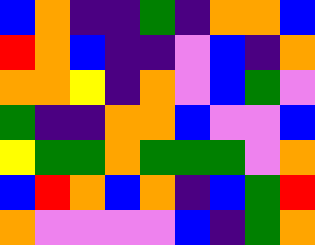[["blue", "orange", "indigo", "indigo", "green", "indigo", "orange", "orange", "blue"], ["red", "orange", "blue", "indigo", "indigo", "violet", "blue", "indigo", "orange"], ["orange", "orange", "yellow", "indigo", "orange", "violet", "blue", "green", "violet"], ["green", "indigo", "indigo", "orange", "orange", "blue", "violet", "violet", "blue"], ["yellow", "green", "green", "orange", "green", "green", "green", "violet", "orange"], ["blue", "red", "orange", "blue", "orange", "indigo", "blue", "green", "red"], ["orange", "violet", "violet", "violet", "violet", "blue", "indigo", "green", "orange"]]